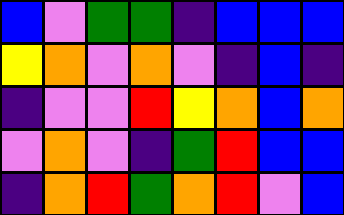[["blue", "violet", "green", "green", "indigo", "blue", "blue", "blue"], ["yellow", "orange", "violet", "orange", "violet", "indigo", "blue", "indigo"], ["indigo", "violet", "violet", "red", "yellow", "orange", "blue", "orange"], ["violet", "orange", "violet", "indigo", "green", "red", "blue", "blue"], ["indigo", "orange", "red", "green", "orange", "red", "violet", "blue"]]